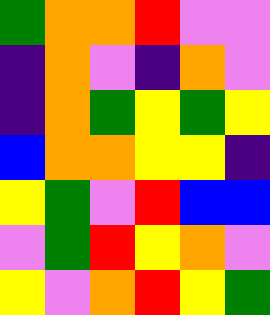[["green", "orange", "orange", "red", "violet", "violet"], ["indigo", "orange", "violet", "indigo", "orange", "violet"], ["indigo", "orange", "green", "yellow", "green", "yellow"], ["blue", "orange", "orange", "yellow", "yellow", "indigo"], ["yellow", "green", "violet", "red", "blue", "blue"], ["violet", "green", "red", "yellow", "orange", "violet"], ["yellow", "violet", "orange", "red", "yellow", "green"]]